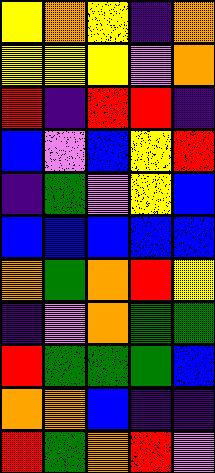[["yellow", "orange", "yellow", "indigo", "orange"], ["yellow", "yellow", "yellow", "violet", "orange"], ["red", "indigo", "red", "red", "indigo"], ["blue", "violet", "blue", "yellow", "red"], ["indigo", "green", "violet", "yellow", "blue"], ["blue", "blue", "blue", "blue", "blue"], ["orange", "green", "orange", "red", "yellow"], ["indigo", "violet", "orange", "green", "green"], ["red", "green", "green", "green", "blue"], ["orange", "orange", "blue", "indigo", "indigo"], ["red", "green", "orange", "red", "violet"]]